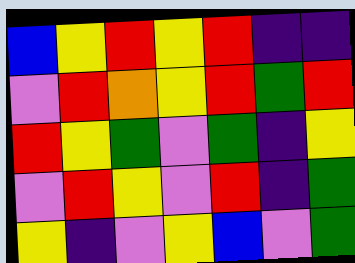[["blue", "yellow", "red", "yellow", "red", "indigo", "indigo"], ["violet", "red", "orange", "yellow", "red", "green", "red"], ["red", "yellow", "green", "violet", "green", "indigo", "yellow"], ["violet", "red", "yellow", "violet", "red", "indigo", "green"], ["yellow", "indigo", "violet", "yellow", "blue", "violet", "green"]]